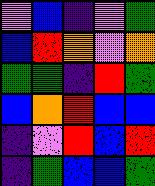[["violet", "blue", "indigo", "violet", "green"], ["blue", "red", "orange", "violet", "orange"], ["green", "green", "indigo", "red", "green"], ["blue", "orange", "red", "blue", "blue"], ["indigo", "violet", "red", "blue", "red"], ["indigo", "green", "blue", "blue", "green"]]